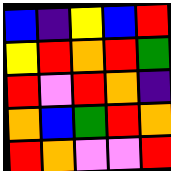[["blue", "indigo", "yellow", "blue", "red"], ["yellow", "red", "orange", "red", "green"], ["red", "violet", "red", "orange", "indigo"], ["orange", "blue", "green", "red", "orange"], ["red", "orange", "violet", "violet", "red"]]